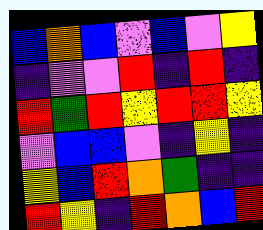[["blue", "orange", "blue", "violet", "blue", "violet", "yellow"], ["indigo", "violet", "violet", "red", "indigo", "red", "indigo"], ["red", "green", "red", "yellow", "red", "red", "yellow"], ["violet", "blue", "blue", "violet", "indigo", "yellow", "indigo"], ["yellow", "blue", "red", "orange", "green", "indigo", "indigo"], ["red", "yellow", "indigo", "red", "orange", "blue", "red"]]